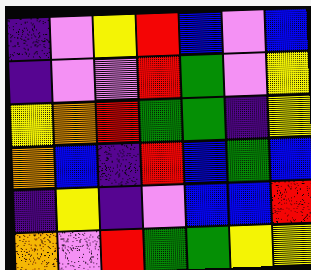[["indigo", "violet", "yellow", "red", "blue", "violet", "blue"], ["indigo", "violet", "violet", "red", "green", "violet", "yellow"], ["yellow", "orange", "red", "green", "green", "indigo", "yellow"], ["orange", "blue", "indigo", "red", "blue", "green", "blue"], ["indigo", "yellow", "indigo", "violet", "blue", "blue", "red"], ["orange", "violet", "red", "green", "green", "yellow", "yellow"]]